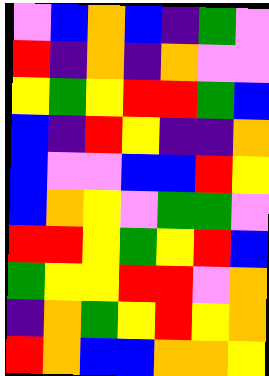[["violet", "blue", "orange", "blue", "indigo", "green", "violet"], ["red", "indigo", "orange", "indigo", "orange", "violet", "violet"], ["yellow", "green", "yellow", "red", "red", "green", "blue"], ["blue", "indigo", "red", "yellow", "indigo", "indigo", "orange"], ["blue", "violet", "violet", "blue", "blue", "red", "yellow"], ["blue", "orange", "yellow", "violet", "green", "green", "violet"], ["red", "red", "yellow", "green", "yellow", "red", "blue"], ["green", "yellow", "yellow", "red", "red", "violet", "orange"], ["indigo", "orange", "green", "yellow", "red", "yellow", "orange"], ["red", "orange", "blue", "blue", "orange", "orange", "yellow"]]